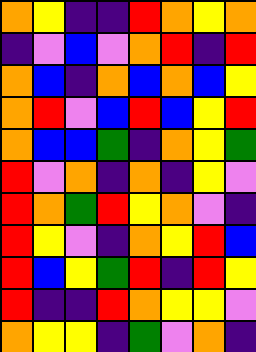[["orange", "yellow", "indigo", "indigo", "red", "orange", "yellow", "orange"], ["indigo", "violet", "blue", "violet", "orange", "red", "indigo", "red"], ["orange", "blue", "indigo", "orange", "blue", "orange", "blue", "yellow"], ["orange", "red", "violet", "blue", "red", "blue", "yellow", "red"], ["orange", "blue", "blue", "green", "indigo", "orange", "yellow", "green"], ["red", "violet", "orange", "indigo", "orange", "indigo", "yellow", "violet"], ["red", "orange", "green", "red", "yellow", "orange", "violet", "indigo"], ["red", "yellow", "violet", "indigo", "orange", "yellow", "red", "blue"], ["red", "blue", "yellow", "green", "red", "indigo", "red", "yellow"], ["red", "indigo", "indigo", "red", "orange", "yellow", "yellow", "violet"], ["orange", "yellow", "yellow", "indigo", "green", "violet", "orange", "indigo"]]